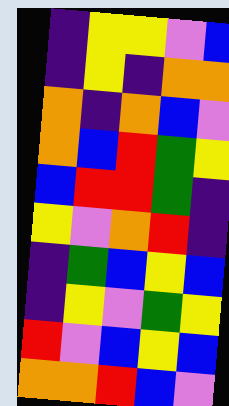[["indigo", "yellow", "yellow", "violet", "blue"], ["indigo", "yellow", "indigo", "orange", "orange"], ["orange", "indigo", "orange", "blue", "violet"], ["orange", "blue", "red", "green", "yellow"], ["blue", "red", "red", "green", "indigo"], ["yellow", "violet", "orange", "red", "indigo"], ["indigo", "green", "blue", "yellow", "blue"], ["indigo", "yellow", "violet", "green", "yellow"], ["red", "violet", "blue", "yellow", "blue"], ["orange", "orange", "red", "blue", "violet"]]